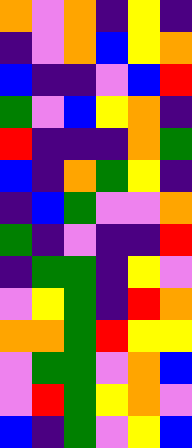[["orange", "violet", "orange", "indigo", "yellow", "indigo"], ["indigo", "violet", "orange", "blue", "yellow", "orange"], ["blue", "indigo", "indigo", "violet", "blue", "red"], ["green", "violet", "blue", "yellow", "orange", "indigo"], ["red", "indigo", "indigo", "indigo", "orange", "green"], ["blue", "indigo", "orange", "green", "yellow", "indigo"], ["indigo", "blue", "green", "violet", "violet", "orange"], ["green", "indigo", "violet", "indigo", "indigo", "red"], ["indigo", "green", "green", "indigo", "yellow", "violet"], ["violet", "yellow", "green", "indigo", "red", "orange"], ["orange", "orange", "green", "red", "yellow", "yellow"], ["violet", "green", "green", "violet", "orange", "blue"], ["violet", "red", "green", "yellow", "orange", "violet"], ["blue", "indigo", "green", "violet", "yellow", "blue"]]